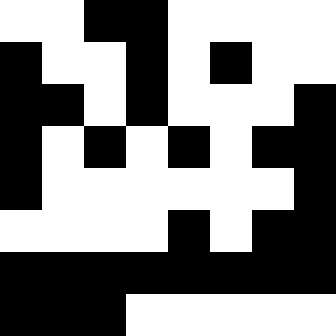[["white", "white", "black", "black", "white", "white", "white", "white"], ["black", "white", "white", "black", "white", "black", "white", "white"], ["black", "black", "white", "black", "white", "white", "white", "black"], ["black", "white", "black", "white", "black", "white", "black", "black"], ["black", "white", "white", "white", "white", "white", "white", "black"], ["white", "white", "white", "white", "black", "white", "black", "black"], ["black", "black", "black", "black", "black", "black", "black", "black"], ["black", "black", "black", "white", "white", "white", "white", "white"]]